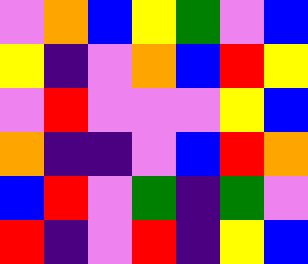[["violet", "orange", "blue", "yellow", "green", "violet", "blue"], ["yellow", "indigo", "violet", "orange", "blue", "red", "yellow"], ["violet", "red", "violet", "violet", "violet", "yellow", "blue"], ["orange", "indigo", "indigo", "violet", "blue", "red", "orange"], ["blue", "red", "violet", "green", "indigo", "green", "violet"], ["red", "indigo", "violet", "red", "indigo", "yellow", "blue"]]